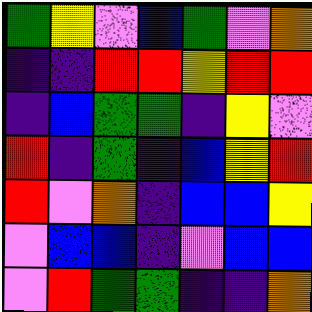[["green", "yellow", "violet", "blue", "green", "violet", "orange"], ["indigo", "indigo", "red", "red", "yellow", "red", "red"], ["indigo", "blue", "green", "green", "indigo", "yellow", "violet"], ["red", "indigo", "green", "indigo", "blue", "yellow", "red"], ["red", "violet", "orange", "indigo", "blue", "blue", "yellow"], ["violet", "blue", "blue", "indigo", "violet", "blue", "blue"], ["violet", "red", "green", "green", "indigo", "indigo", "orange"]]